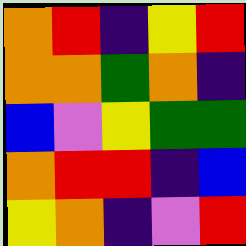[["orange", "red", "indigo", "yellow", "red"], ["orange", "orange", "green", "orange", "indigo"], ["blue", "violet", "yellow", "green", "green"], ["orange", "red", "red", "indigo", "blue"], ["yellow", "orange", "indigo", "violet", "red"]]